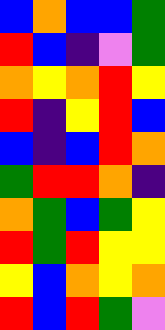[["blue", "orange", "blue", "blue", "green"], ["red", "blue", "indigo", "violet", "green"], ["orange", "yellow", "orange", "red", "yellow"], ["red", "indigo", "yellow", "red", "blue"], ["blue", "indigo", "blue", "red", "orange"], ["green", "red", "red", "orange", "indigo"], ["orange", "green", "blue", "green", "yellow"], ["red", "green", "red", "yellow", "yellow"], ["yellow", "blue", "orange", "yellow", "orange"], ["red", "blue", "red", "green", "violet"]]